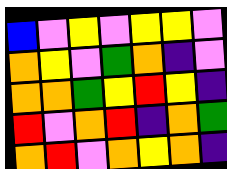[["blue", "violet", "yellow", "violet", "yellow", "yellow", "violet"], ["orange", "yellow", "violet", "green", "orange", "indigo", "violet"], ["orange", "orange", "green", "yellow", "red", "yellow", "indigo"], ["red", "violet", "orange", "red", "indigo", "orange", "green"], ["orange", "red", "violet", "orange", "yellow", "orange", "indigo"]]